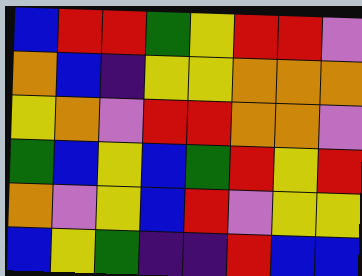[["blue", "red", "red", "green", "yellow", "red", "red", "violet"], ["orange", "blue", "indigo", "yellow", "yellow", "orange", "orange", "orange"], ["yellow", "orange", "violet", "red", "red", "orange", "orange", "violet"], ["green", "blue", "yellow", "blue", "green", "red", "yellow", "red"], ["orange", "violet", "yellow", "blue", "red", "violet", "yellow", "yellow"], ["blue", "yellow", "green", "indigo", "indigo", "red", "blue", "blue"]]